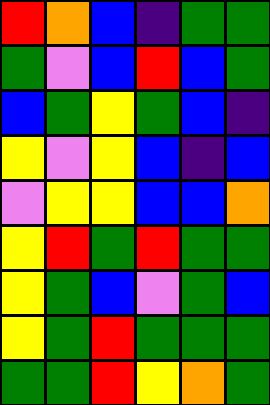[["red", "orange", "blue", "indigo", "green", "green"], ["green", "violet", "blue", "red", "blue", "green"], ["blue", "green", "yellow", "green", "blue", "indigo"], ["yellow", "violet", "yellow", "blue", "indigo", "blue"], ["violet", "yellow", "yellow", "blue", "blue", "orange"], ["yellow", "red", "green", "red", "green", "green"], ["yellow", "green", "blue", "violet", "green", "blue"], ["yellow", "green", "red", "green", "green", "green"], ["green", "green", "red", "yellow", "orange", "green"]]